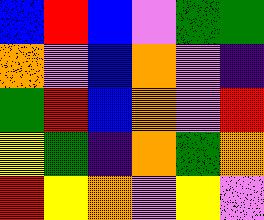[["blue", "red", "blue", "violet", "green", "green"], ["orange", "violet", "blue", "orange", "violet", "indigo"], ["green", "red", "blue", "orange", "violet", "red"], ["yellow", "green", "indigo", "orange", "green", "orange"], ["red", "yellow", "orange", "violet", "yellow", "violet"]]